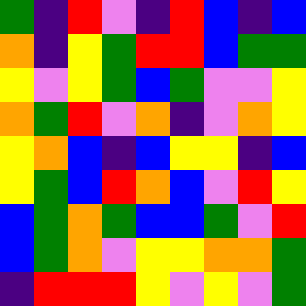[["green", "indigo", "red", "violet", "indigo", "red", "blue", "indigo", "blue"], ["orange", "indigo", "yellow", "green", "red", "red", "blue", "green", "green"], ["yellow", "violet", "yellow", "green", "blue", "green", "violet", "violet", "yellow"], ["orange", "green", "red", "violet", "orange", "indigo", "violet", "orange", "yellow"], ["yellow", "orange", "blue", "indigo", "blue", "yellow", "yellow", "indigo", "blue"], ["yellow", "green", "blue", "red", "orange", "blue", "violet", "red", "yellow"], ["blue", "green", "orange", "green", "blue", "blue", "green", "violet", "red"], ["blue", "green", "orange", "violet", "yellow", "yellow", "orange", "orange", "green"], ["indigo", "red", "red", "red", "yellow", "violet", "yellow", "violet", "green"]]